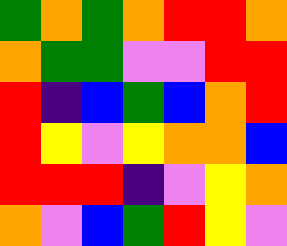[["green", "orange", "green", "orange", "red", "red", "orange"], ["orange", "green", "green", "violet", "violet", "red", "red"], ["red", "indigo", "blue", "green", "blue", "orange", "red"], ["red", "yellow", "violet", "yellow", "orange", "orange", "blue"], ["red", "red", "red", "indigo", "violet", "yellow", "orange"], ["orange", "violet", "blue", "green", "red", "yellow", "violet"]]